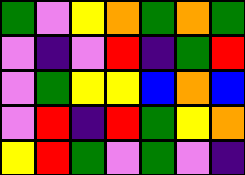[["green", "violet", "yellow", "orange", "green", "orange", "green"], ["violet", "indigo", "violet", "red", "indigo", "green", "red"], ["violet", "green", "yellow", "yellow", "blue", "orange", "blue"], ["violet", "red", "indigo", "red", "green", "yellow", "orange"], ["yellow", "red", "green", "violet", "green", "violet", "indigo"]]